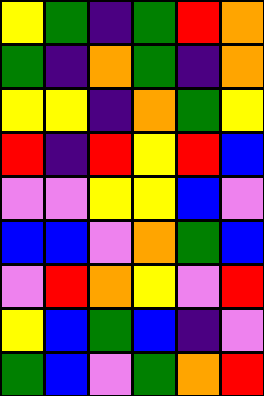[["yellow", "green", "indigo", "green", "red", "orange"], ["green", "indigo", "orange", "green", "indigo", "orange"], ["yellow", "yellow", "indigo", "orange", "green", "yellow"], ["red", "indigo", "red", "yellow", "red", "blue"], ["violet", "violet", "yellow", "yellow", "blue", "violet"], ["blue", "blue", "violet", "orange", "green", "blue"], ["violet", "red", "orange", "yellow", "violet", "red"], ["yellow", "blue", "green", "blue", "indigo", "violet"], ["green", "blue", "violet", "green", "orange", "red"]]